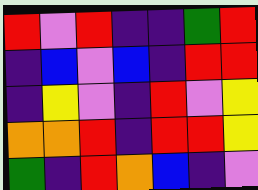[["red", "violet", "red", "indigo", "indigo", "green", "red"], ["indigo", "blue", "violet", "blue", "indigo", "red", "red"], ["indigo", "yellow", "violet", "indigo", "red", "violet", "yellow"], ["orange", "orange", "red", "indigo", "red", "red", "yellow"], ["green", "indigo", "red", "orange", "blue", "indigo", "violet"]]